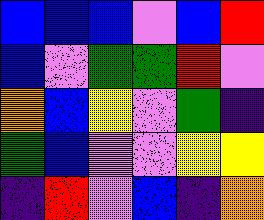[["blue", "blue", "blue", "violet", "blue", "red"], ["blue", "violet", "green", "green", "red", "violet"], ["orange", "blue", "yellow", "violet", "green", "indigo"], ["green", "blue", "violet", "violet", "yellow", "yellow"], ["indigo", "red", "violet", "blue", "indigo", "orange"]]